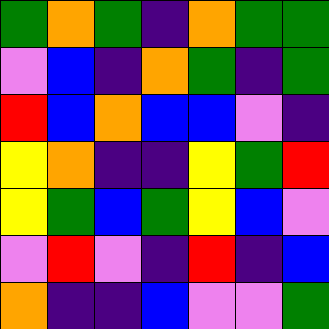[["green", "orange", "green", "indigo", "orange", "green", "green"], ["violet", "blue", "indigo", "orange", "green", "indigo", "green"], ["red", "blue", "orange", "blue", "blue", "violet", "indigo"], ["yellow", "orange", "indigo", "indigo", "yellow", "green", "red"], ["yellow", "green", "blue", "green", "yellow", "blue", "violet"], ["violet", "red", "violet", "indigo", "red", "indigo", "blue"], ["orange", "indigo", "indigo", "blue", "violet", "violet", "green"]]